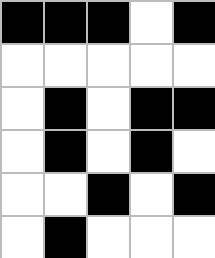[["black", "black", "black", "white", "black"], ["white", "white", "white", "white", "white"], ["white", "black", "white", "black", "black"], ["white", "black", "white", "black", "white"], ["white", "white", "black", "white", "black"], ["white", "black", "white", "white", "white"]]